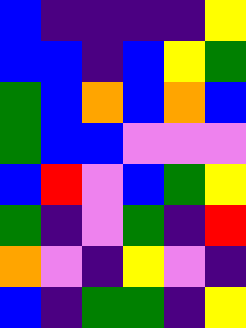[["blue", "indigo", "indigo", "indigo", "indigo", "yellow"], ["blue", "blue", "indigo", "blue", "yellow", "green"], ["green", "blue", "orange", "blue", "orange", "blue"], ["green", "blue", "blue", "violet", "violet", "violet"], ["blue", "red", "violet", "blue", "green", "yellow"], ["green", "indigo", "violet", "green", "indigo", "red"], ["orange", "violet", "indigo", "yellow", "violet", "indigo"], ["blue", "indigo", "green", "green", "indigo", "yellow"]]